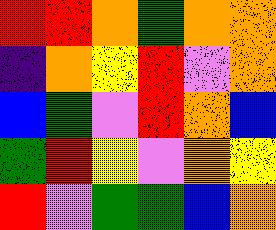[["red", "red", "orange", "green", "orange", "orange"], ["indigo", "orange", "yellow", "red", "violet", "orange"], ["blue", "green", "violet", "red", "orange", "blue"], ["green", "red", "yellow", "violet", "orange", "yellow"], ["red", "violet", "green", "green", "blue", "orange"]]